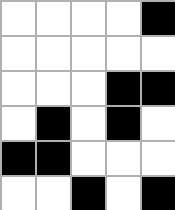[["white", "white", "white", "white", "black"], ["white", "white", "white", "white", "white"], ["white", "white", "white", "black", "black"], ["white", "black", "white", "black", "white"], ["black", "black", "white", "white", "white"], ["white", "white", "black", "white", "black"]]